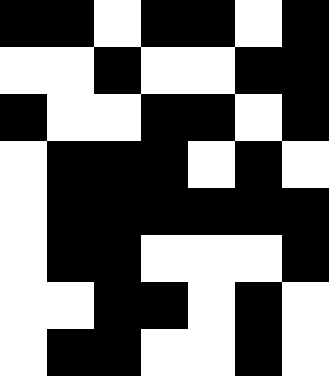[["black", "black", "white", "black", "black", "white", "black"], ["white", "white", "black", "white", "white", "black", "black"], ["black", "white", "white", "black", "black", "white", "black"], ["white", "black", "black", "black", "white", "black", "white"], ["white", "black", "black", "black", "black", "black", "black"], ["white", "black", "black", "white", "white", "white", "black"], ["white", "white", "black", "black", "white", "black", "white"], ["white", "black", "black", "white", "white", "black", "white"]]